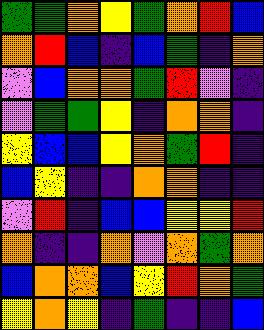[["green", "green", "orange", "yellow", "green", "orange", "red", "blue"], ["orange", "red", "blue", "indigo", "blue", "green", "indigo", "orange"], ["violet", "blue", "orange", "orange", "green", "red", "violet", "indigo"], ["violet", "green", "green", "yellow", "indigo", "orange", "orange", "indigo"], ["yellow", "blue", "blue", "yellow", "orange", "green", "red", "indigo"], ["blue", "yellow", "indigo", "indigo", "orange", "orange", "indigo", "indigo"], ["violet", "red", "indigo", "blue", "blue", "yellow", "yellow", "red"], ["orange", "indigo", "indigo", "orange", "violet", "orange", "green", "orange"], ["blue", "orange", "orange", "blue", "yellow", "red", "orange", "green"], ["yellow", "orange", "yellow", "indigo", "green", "indigo", "indigo", "blue"]]